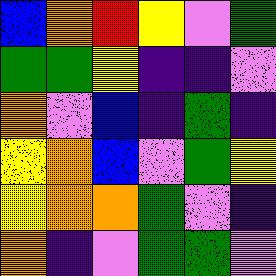[["blue", "orange", "red", "yellow", "violet", "green"], ["green", "green", "yellow", "indigo", "indigo", "violet"], ["orange", "violet", "blue", "indigo", "green", "indigo"], ["yellow", "orange", "blue", "violet", "green", "yellow"], ["yellow", "orange", "orange", "green", "violet", "indigo"], ["orange", "indigo", "violet", "green", "green", "violet"]]